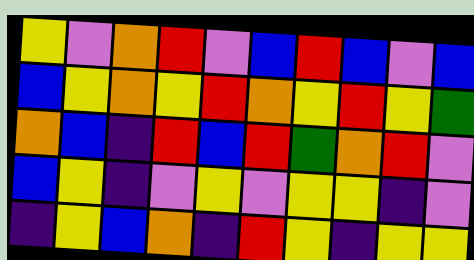[["yellow", "violet", "orange", "red", "violet", "blue", "red", "blue", "violet", "blue"], ["blue", "yellow", "orange", "yellow", "red", "orange", "yellow", "red", "yellow", "green"], ["orange", "blue", "indigo", "red", "blue", "red", "green", "orange", "red", "violet"], ["blue", "yellow", "indigo", "violet", "yellow", "violet", "yellow", "yellow", "indigo", "violet"], ["indigo", "yellow", "blue", "orange", "indigo", "red", "yellow", "indigo", "yellow", "yellow"]]